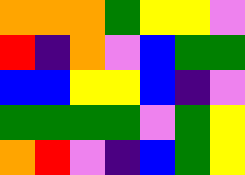[["orange", "orange", "orange", "green", "yellow", "yellow", "violet"], ["red", "indigo", "orange", "violet", "blue", "green", "green"], ["blue", "blue", "yellow", "yellow", "blue", "indigo", "violet"], ["green", "green", "green", "green", "violet", "green", "yellow"], ["orange", "red", "violet", "indigo", "blue", "green", "yellow"]]